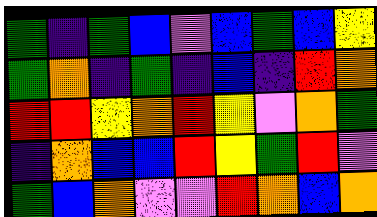[["green", "indigo", "green", "blue", "violet", "blue", "green", "blue", "yellow"], ["green", "orange", "indigo", "green", "indigo", "blue", "indigo", "red", "orange"], ["red", "red", "yellow", "orange", "red", "yellow", "violet", "orange", "green"], ["indigo", "orange", "blue", "blue", "red", "yellow", "green", "red", "violet"], ["green", "blue", "orange", "violet", "violet", "red", "orange", "blue", "orange"]]